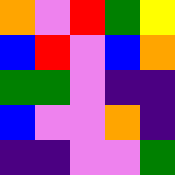[["orange", "violet", "red", "green", "yellow"], ["blue", "red", "violet", "blue", "orange"], ["green", "green", "violet", "indigo", "indigo"], ["blue", "violet", "violet", "orange", "indigo"], ["indigo", "indigo", "violet", "violet", "green"]]